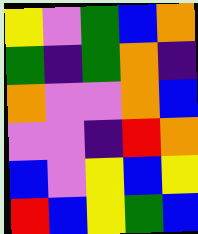[["yellow", "violet", "green", "blue", "orange"], ["green", "indigo", "green", "orange", "indigo"], ["orange", "violet", "violet", "orange", "blue"], ["violet", "violet", "indigo", "red", "orange"], ["blue", "violet", "yellow", "blue", "yellow"], ["red", "blue", "yellow", "green", "blue"]]